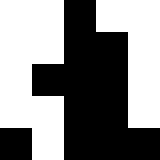[["white", "white", "black", "white", "white"], ["white", "white", "black", "black", "white"], ["white", "black", "black", "black", "white"], ["white", "white", "black", "black", "white"], ["black", "white", "black", "black", "black"]]